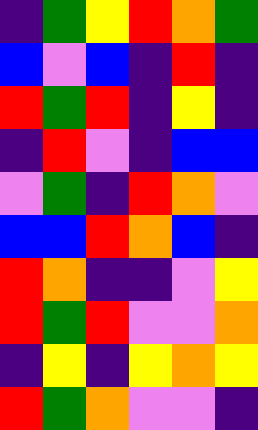[["indigo", "green", "yellow", "red", "orange", "green"], ["blue", "violet", "blue", "indigo", "red", "indigo"], ["red", "green", "red", "indigo", "yellow", "indigo"], ["indigo", "red", "violet", "indigo", "blue", "blue"], ["violet", "green", "indigo", "red", "orange", "violet"], ["blue", "blue", "red", "orange", "blue", "indigo"], ["red", "orange", "indigo", "indigo", "violet", "yellow"], ["red", "green", "red", "violet", "violet", "orange"], ["indigo", "yellow", "indigo", "yellow", "orange", "yellow"], ["red", "green", "orange", "violet", "violet", "indigo"]]